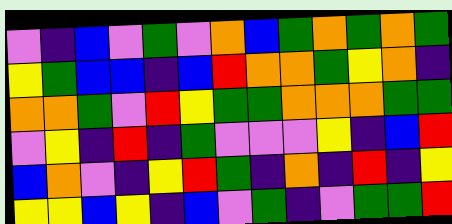[["violet", "indigo", "blue", "violet", "green", "violet", "orange", "blue", "green", "orange", "green", "orange", "green"], ["yellow", "green", "blue", "blue", "indigo", "blue", "red", "orange", "orange", "green", "yellow", "orange", "indigo"], ["orange", "orange", "green", "violet", "red", "yellow", "green", "green", "orange", "orange", "orange", "green", "green"], ["violet", "yellow", "indigo", "red", "indigo", "green", "violet", "violet", "violet", "yellow", "indigo", "blue", "red"], ["blue", "orange", "violet", "indigo", "yellow", "red", "green", "indigo", "orange", "indigo", "red", "indigo", "yellow"], ["yellow", "yellow", "blue", "yellow", "indigo", "blue", "violet", "green", "indigo", "violet", "green", "green", "red"]]